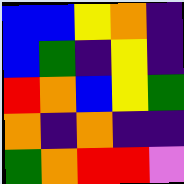[["blue", "blue", "yellow", "orange", "indigo"], ["blue", "green", "indigo", "yellow", "indigo"], ["red", "orange", "blue", "yellow", "green"], ["orange", "indigo", "orange", "indigo", "indigo"], ["green", "orange", "red", "red", "violet"]]